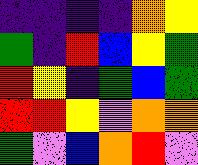[["indigo", "indigo", "indigo", "indigo", "orange", "yellow"], ["green", "indigo", "red", "blue", "yellow", "green"], ["red", "yellow", "indigo", "green", "blue", "green"], ["red", "red", "yellow", "violet", "orange", "orange"], ["green", "violet", "blue", "orange", "red", "violet"]]